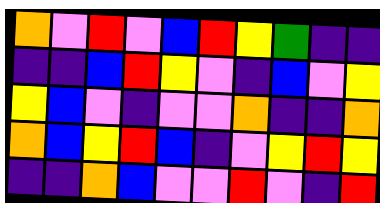[["orange", "violet", "red", "violet", "blue", "red", "yellow", "green", "indigo", "indigo"], ["indigo", "indigo", "blue", "red", "yellow", "violet", "indigo", "blue", "violet", "yellow"], ["yellow", "blue", "violet", "indigo", "violet", "violet", "orange", "indigo", "indigo", "orange"], ["orange", "blue", "yellow", "red", "blue", "indigo", "violet", "yellow", "red", "yellow"], ["indigo", "indigo", "orange", "blue", "violet", "violet", "red", "violet", "indigo", "red"]]